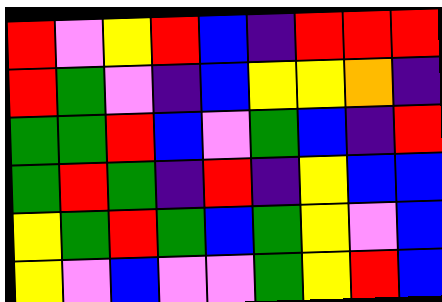[["red", "violet", "yellow", "red", "blue", "indigo", "red", "red", "red"], ["red", "green", "violet", "indigo", "blue", "yellow", "yellow", "orange", "indigo"], ["green", "green", "red", "blue", "violet", "green", "blue", "indigo", "red"], ["green", "red", "green", "indigo", "red", "indigo", "yellow", "blue", "blue"], ["yellow", "green", "red", "green", "blue", "green", "yellow", "violet", "blue"], ["yellow", "violet", "blue", "violet", "violet", "green", "yellow", "red", "blue"]]